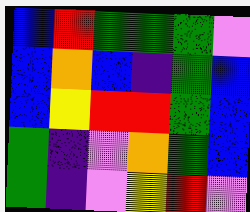[["blue", "red", "green", "green", "green", "violet"], ["blue", "orange", "blue", "indigo", "green", "blue"], ["blue", "yellow", "red", "red", "green", "blue"], ["green", "indigo", "violet", "orange", "green", "blue"], ["green", "indigo", "violet", "yellow", "red", "violet"]]